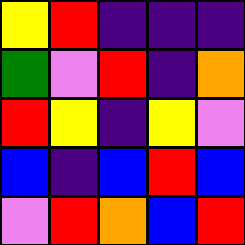[["yellow", "red", "indigo", "indigo", "indigo"], ["green", "violet", "red", "indigo", "orange"], ["red", "yellow", "indigo", "yellow", "violet"], ["blue", "indigo", "blue", "red", "blue"], ["violet", "red", "orange", "blue", "red"]]